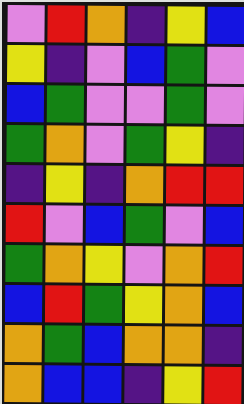[["violet", "red", "orange", "indigo", "yellow", "blue"], ["yellow", "indigo", "violet", "blue", "green", "violet"], ["blue", "green", "violet", "violet", "green", "violet"], ["green", "orange", "violet", "green", "yellow", "indigo"], ["indigo", "yellow", "indigo", "orange", "red", "red"], ["red", "violet", "blue", "green", "violet", "blue"], ["green", "orange", "yellow", "violet", "orange", "red"], ["blue", "red", "green", "yellow", "orange", "blue"], ["orange", "green", "blue", "orange", "orange", "indigo"], ["orange", "blue", "blue", "indigo", "yellow", "red"]]